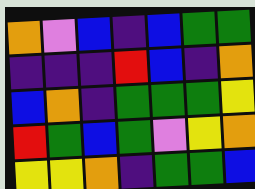[["orange", "violet", "blue", "indigo", "blue", "green", "green"], ["indigo", "indigo", "indigo", "red", "blue", "indigo", "orange"], ["blue", "orange", "indigo", "green", "green", "green", "yellow"], ["red", "green", "blue", "green", "violet", "yellow", "orange"], ["yellow", "yellow", "orange", "indigo", "green", "green", "blue"]]